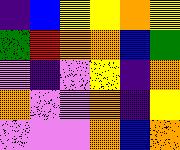[["indigo", "blue", "yellow", "yellow", "orange", "yellow"], ["green", "red", "orange", "orange", "blue", "green"], ["violet", "indigo", "violet", "yellow", "indigo", "orange"], ["orange", "violet", "violet", "orange", "indigo", "yellow"], ["violet", "violet", "violet", "orange", "blue", "orange"]]